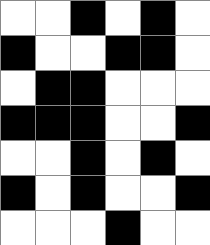[["white", "white", "black", "white", "black", "white"], ["black", "white", "white", "black", "black", "white"], ["white", "black", "black", "white", "white", "white"], ["black", "black", "black", "white", "white", "black"], ["white", "white", "black", "white", "black", "white"], ["black", "white", "black", "white", "white", "black"], ["white", "white", "white", "black", "white", "white"]]